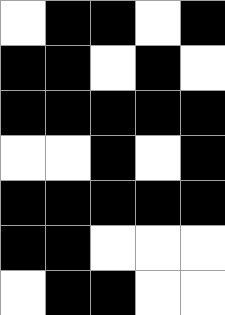[["white", "black", "black", "white", "black"], ["black", "black", "white", "black", "white"], ["black", "black", "black", "black", "black"], ["white", "white", "black", "white", "black"], ["black", "black", "black", "black", "black"], ["black", "black", "white", "white", "white"], ["white", "black", "black", "white", "white"]]